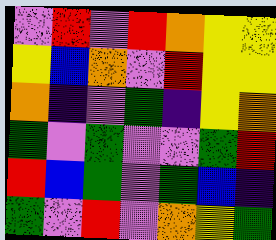[["violet", "red", "violet", "red", "orange", "yellow", "yellow"], ["yellow", "blue", "orange", "violet", "red", "yellow", "yellow"], ["orange", "indigo", "violet", "green", "indigo", "yellow", "orange"], ["green", "violet", "green", "violet", "violet", "green", "red"], ["red", "blue", "green", "violet", "green", "blue", "indigo"], ["green", "violet", "red", "violet", "orange", "yellow", "green"]]